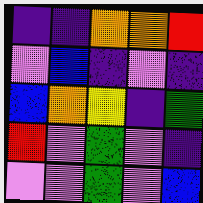[["indigo", "indigo", "orange", "orange", "red"], ["violet", "blue", "indigo", "violet", "indigo"], ["blue", "orange", "yellow", "indigo", "green"], ["red", "violet", "green", "violet", "indigo"], ["violet", "violet", "green", "violet", "blue"]]